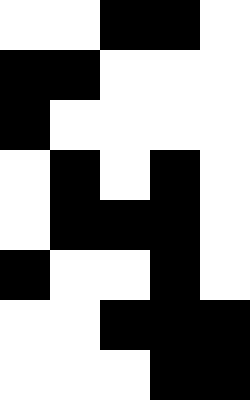[["white", "white", "black", "black", "white"], ["black", "black", "white", "white", "white"], ["black", "white", "white", "white", "white"], ["white", "black", "white", "black", "white"], ["white", "black", "black", "black", "white"], ["black", "white", "white", "black", "white"], ["white", "white", "black", "black", "black"], ["white", "white", "white", "black", "black"]]